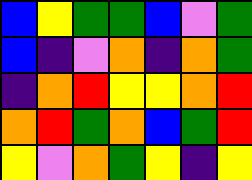[["blue", "yellow", "green", "green", "blue", "violet", "green"], ["blue", "indigo", "violet", "orange", "indigo", "orange", "green"], ["indigo", "orange", "red", "yellow", "yellow", "orange", "red"], ["orange", "red", "green", "orange", "blue", "green", "red"], ["yellow", "violet", "orange", "green", "yellow", "indigo", "yellow"]]